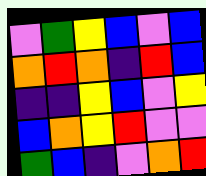[["violet", "green", "yellow", "blue", "violet", "blue"], ["orange", "red", "orange", "indigo", "red", "blue"], ["indigo", "indigo", "yellow", "blue", "violet", "yellow"], ["blue", "orange", "yellow", "red", "violet", "violet"], ["green", "blue", "indigo", "violet", "orange", "red"]]